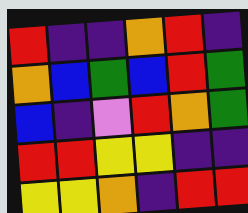[["red", "indigo", "indigo", "orange", "red", "indigo"], ["orange", "blue", "green", "blue", "red", "green"], ["blue", "indigo", "violet", "red", "orange", "green"], ["red", "red", "yellow", "yellow", "indigo", "indigo"], ["yellow", "yellow", "orange", "indigo", "red", "red"]]